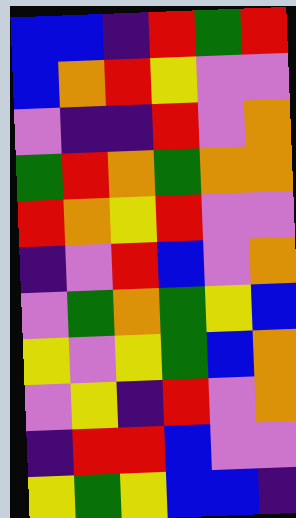[["blue", "blue", "indigo", "red", "green", "red"], ["blue", "orange", "red", "yellow", "violet", "violet"], ["violet", "indigo", "indigo", "red", "violet", "orange"], ["green", "red", "orange", "green", "orange", "orange"], ["red", "orange", "yellow", "red", "violet", "violet"], ["indigo", "violet", "red", "blue", "violet", "orange"], ["violet", "green", "orange", "green", "yellow", "blue"], ["yellow", "violet", "yellow", "green", "blue", "orange"], ["violet", "yellow", "indigo", "red", "violet", "orange"], ["indigo", "red", "red", "blue", "violet", "violet"], ["yellow", "green", "yellow", "blue", "blue", "indigo"]]